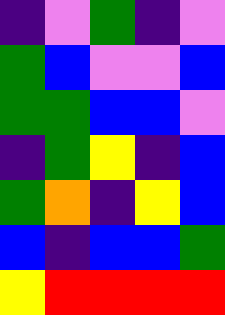[["indigo", "violet", "green", "indigo", "violet"], ["green", "blue", "violet", "violet", "blue"], ["green", "green", "blue", "blue", "violet"], ["indigo", "green", "yellow", "indigo", "blue"], ["green", "orange", "indigo", "yellow", "blue"], ["blue", "indigo", "blue", "blue", "green"], ["yellow", "red", "red", "red", "red"]]